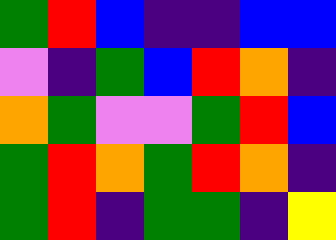[["green", "red", "blue", "indigo", "indigo", "blue", "blue"], ["violet", "indigo", "green", "blue", "red", "orange", "indigo"], ["orange", "green", "violet", "violet", "green", "red", "blue"], ["green", "red", "orange", "green", "red", "orange", "indigo"], ["green", "red", "indigo", "green", "green", "indigo", "yellow"]]